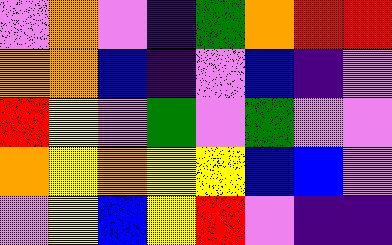[["violet", "orange", "violet", "indigo", "green", "orange", "red", "red"], ["orange", "orange", "blue", "indigo", "violet", "blue", "indigo", "violet"], ["red", "yellow", "violet", "green", "violet", "green", "violet", "violet"], ["orange", "yellow", "orange", "yellow", "yellow", "blue", "blue", "violet"], ["violet", "yellow", "blue", "yellow", "red", "violet", "indigo", "indigo"]]